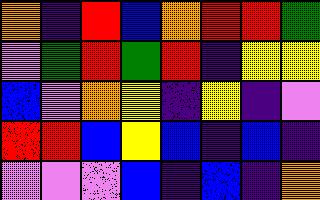[["orange", "indigo", "red", "blue", "orange", "red", "red", "green"], ["violet", "green", "red", "green", "red", "indigo", "yellow", "yellow"], ["blue", "violet", "orange", "yellow", "indigo", "yellow", "indigo", "violet"], ["red", "red", "blue", "yellow", "blue", "indigo", "blue", "indigo"], ["violet", "violet", "violet", "blue", "indigo", "blue", "indigo", "orange"]]